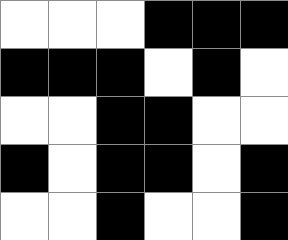[["white", "white", "white", "black", "black", "black"], ["black", "black", "black", "white", "black", "white"], ["white", "white", "black", "black", "white", "white"], ["black", "white", "black", "black", "white", "black"], ["white", "white", "black", "white", "white", "black"]]